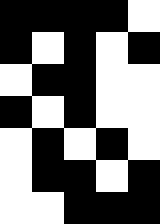[["black", "black", "black", "black", "white"], ["black", "white", "black", "white", "black"], ["white", "black", "black", "white", "white"], ["black", "white", "black", "white", "white"], ["white", "black", "white", "black", "white"], ["white", "black", "black", "white", "black"], ["white", "white", "black", "black", "black"]]